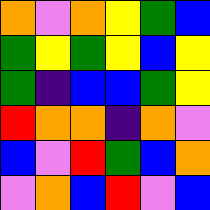[["orange", "violet", "orange", "yellow", "green", "blue"], ["green", "yellow", "green", "yellow", "blue", "yellow"], ["green", "indigo", "blue", "blue", "green", "yellow"], ["red", "orange", "orange", "indigo", "orange", "violet"], ["blue", "violet", "red", "green", "blue", "orange"], ["violet", "orange", "blue", "red", "violet", "blue"]]